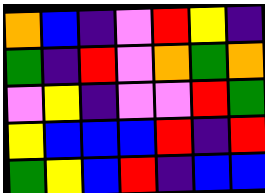[["orange", "blue", "indigo", "violet", "red", "yellow", "indigo"], ["green", "indigo", "red", "violet", "orange", "green", "orange"], ["violet", "yellow", "indigo", "violet", "violet", "red", "green"], ["yellow", "blue", "blue", "blue", "red", "indigo", "red"], ["green", "yellow", "blue", "red", "indigo", "blue", "blue"]]